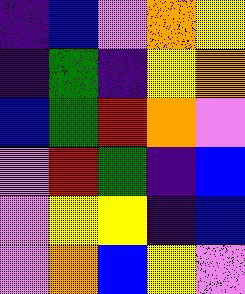[["indigo", "blue", "violet", "orange", "yellow"], ["indigo", "green", "indigo", "yellow", "orange"], ["blue", "green", "red", "orange", "violet"], ["violet", "red", "green", "indigo", "blue"], ["violet", "yellow", "yellow", "indigo", "blue"], ["violet", "orange", "blue", "yellow", "violet"]]